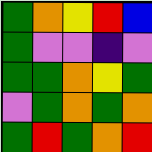[["green", "orange", "yellow", "red", "blue"], ["green", "violet", "violet", "indigo", "violet"], ["green", "green", "orange", "yellow", "green"], ["violet", "green", "orange", "green", "orange"], ["green", "red", "green", "orange", "red"]]